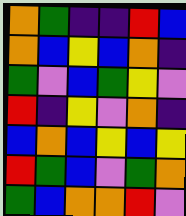[["orange", "green", "indigo", "indigo", "red", "blue"], ["orange", "blue", "yellow", "blue", "orange", "indigo"], ["green", "violet", "blue", "green", "yellow", "violet"], ["red", "indigo", "yellow", "violet", "orange", "indigo"], ["blue", "orange", "blue", "yellow", "blue", "yellow"], ["red", "green", "blue", "violet", "green", "orange"], ["green", "blue", "orange", "orange", "red", "violet"]]